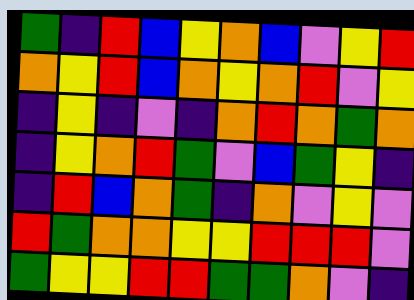[["green", "indigo", "red", "blue", "yellow", "orange", "blue", "violet", "yellow", "red"], ["orange", "yellow", "red", "blue", "orange", "yellow", "orange", "red", "violet", "yellow"], ["indigo", "yellow", "indigo", "violet", "indigo", "orange", "red", "orange", "green", "orange"], ["indigo", "yellow", "orange", "red", "green", "violet", "blue", "green", "yellow", "indigo"], ["indigo", "red", "blue", "orange", "green", "indigo", "orange", "violet", "yellow", "violet"], ["red", "green", "orange", "orange", "yellow", "yellow", "red", "red", "red", "violet"], ["green", "yellow", "yellow", "red", "red", "green", "green", "orange", "violet", "indigo"]]